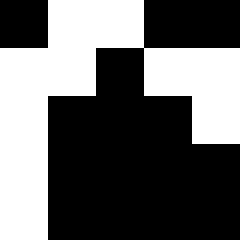[["black", "white", "white", "black", "black"], ["white", "white", "black", "white", "white"], ["white", "black", "black", "black", "white"], ["white", "black", "black", "black", "black"], ["white", "black", "black", "black", "black"]]